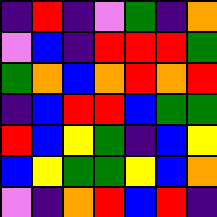[["indigo", "red", "indigo", "violet", "green", "indigo", "orange"], ["violet", "blue", "indigo", "red", "red", "red", "green"], ["green", "orange", "blue", "orange", "red", "orange", "red"], ["indigo", "blue", "red", "red", "blue", "green", "green"], ["red", "blue", "yellow", "green", "indigo", "blue", "yellow"], ["blue", "yellow", "green", "green", "yellow", "blue", "orange"], ["violet", "indigo", "orange", "red", "blue", "red", "indigo"]]